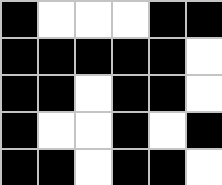[["black", "white", "white", "white", "black", "black"], ["black", "black", "black", "black", "black", "white"], ["black", "black", "white", "black", "black", "white"], ["black", "white", "white", "black", "white", "black"], ["black", "black", "white", "black", "black", "white"]]